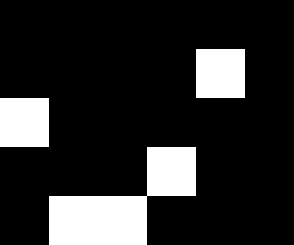[["black", "black", "black", "black", "black", "black"], ["black", "black", "black", "black", "white", "black"], ["white", "black", "black", "black", "black", "black"], ["black", "black", "black", "white", "black", "black"], ["black", "white", "white", "black", "black", "black"]]